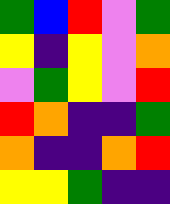[["green", "blue", "red", "violet", "green"], ["yellow", "indigo", "yellow", "violet", "orange"], ["violet", "green", "yellow", "violet", "red"], ["red", "orange", "indigo", "indigo", "green"], ["orange", "indigo", "indigo", "orange", "red"], ["yellow", "yellow", "green", "indigo", "indigo"]]